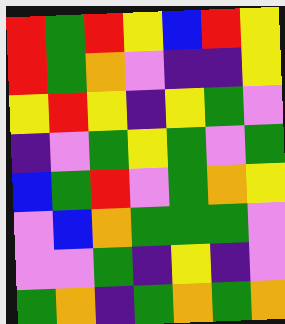[["red", "green", "red", "yellow", "blue", "red", "yellow"], ["red", "green", "orange", "violet", "indigo", "indigo", "yellow"], ["yellow", "red", "yellow", "indigo", "yellow", "green", "violet"], ["indigo", "violet", "green", "yellow", "green", "violet", "green"], ["blue", "green", "red", "violet", "green", "orange", "yellow"], ["violet", "blue", "orange", "green", "green", "green", "violet"], ["violet", "violet", "green", "indigo", "yellow", "indigo", "violet"], ["green", "orange", "indigo", "green", "orange", "green", "orange"]]